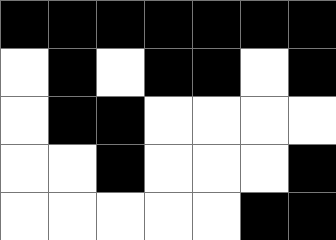[["black", "black", "black", "black", "black", "black", "black"], ["white", "black", "white", "black", "black", "white", "black"], ["white", "black", "black", "white", "white", "white", "white"], ["white", "white", "black", "white", "white", "white", "black"], ["white", "white", "white", "white", "white", "black", "black"]]